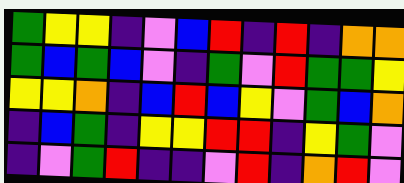[["green", "yellow", "yellow", "indigo", "violet", "blue", "red", "indigo", "red", "indigo", "orange", "orange"], ["green", "blue", "green", "blue", "violet", "indigo", "green", "violet", "red", "green", "green", "yellow"], ["yellow", "yellow", "orange", "indigo", "blue", "red", "blue", "yellow", "violet", "green", "blue", "orange"], ["indigo", "blue", "green", "indigo", "yellow", "yellow", "red", "red", "indigo", "yellow", "green", "violet"], ["indigo", "violet", "green", "red", "indigo", "indigo", "violet", "red", "indigo", "orange", "red", "violet"]]